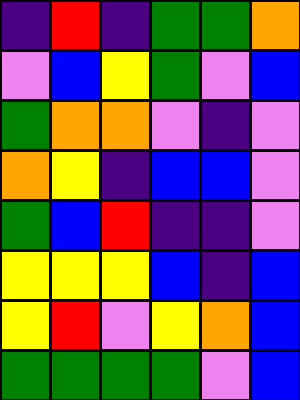[["indigo", "red", "indigo", "green", "green", "orange"], ["violet", "blue", "yellow", "green", "violet", "blue"], ["green", "orange", "orange", "violet", "indigo", "violet"], ["orange", "yellow", "indigo", "blue", "blue", "violet"], ["green", "blue", "red", "indigo", "indigo", "violet"], ["yellow", "yellow", "yellow", "blue", "indigo", "blue"], ["yellow", "red", "violet", "yellow", "orange", "blue"], ["green", "green", "green", "green", "violet", "blue"]]